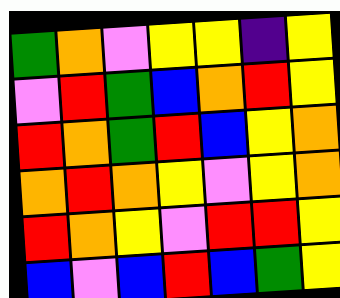[["green", "orange", "violet", "yellow", "yellow", "indigo", "yellow"], ["violet", "red", "green", "blue", "orange", "red", "yellow"], ["red", "orange", "green", "red", "blue", "yellow", "orange"], ["orange", "red", "orange", "yellow", "violet", "yellow", "orange"], ["red", "orange", "yellow", "violet", "red", "red", "yellow"], ["blue", "violet", "blue", "red", "blue", "green", "yellow"]]